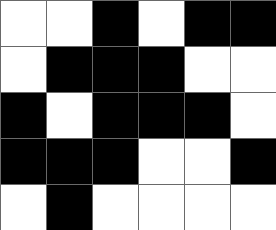[["white", "white", "black", "white", "black", "black"], ["white", "black", "black", "black", "white", "white"], ["black", "white", "black", "black", "black", "white"], ["black", "black", "black", "white", "white", "black"], ["white", "black", "white", "white", "white", "white"]]